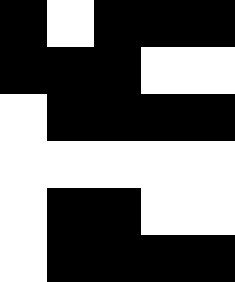[["black", "white", "black", "black", "black"], ["black", "black", "black", "white", "white"], ["white", "black", "black", "black", "black"], ["white", "white", "white", "white", "white"], ["white", "black", "black", "white", "white"], ["white", "black", "black", "black", "black"]]